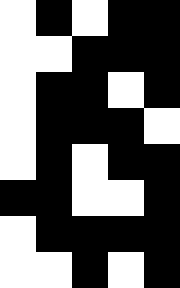[["white", "black", "white", "black", "black"], ["white", "white", "black", "black", "black"], ["white", "black", "black", "white", "black"], ["white", "black", "black", "black", "white"], ["white", "black", "white", "black", "black"], ["black", "black", "white", "white", "black"], ["white", "black", "black", "black", "black"], ["white", "white", "black", "white", "black"]]